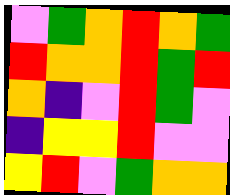[["violet", "green", "orange", "red", "orange", "green"], ["red", "orange", "orange", "red", "green", "red"], ["orange", "indigo", "violet", "red", "green", "violet"], ["indigo", "yellow", "yellow", "red", "violet", "violet"], ["yellow", "red", "violet", "green", "orange", "orange"]]